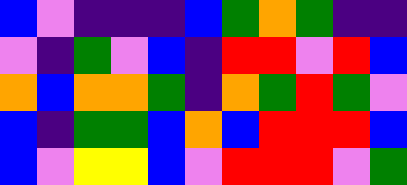[["blue", "violet", "indigo", "indigo", "indigo", "blue", "green", "orange", "green", "indigo", "indigo"], ["violet", "indigo", "green", "violet", "blue", "indigo", "red", "red", "violet", "red", "blue"], ["orange", "blue", "orange", "orange", "green", "indigo", "orange", "green", "red", "green", "violet"], ["blue", "indigo", "green", "green", "blue", "orange", "blue", "red", "red", "red", "blue"], ["blue", "violet", "yellow", "yellow", "blue", "violet", "red", "red", "red", "violet", "green"]]